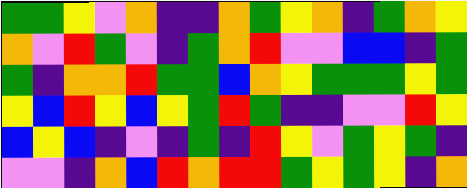[["green", "green", "yellow", "violet", "orange", "indigo", "indigo", "orange", "green", "yellow", "orange", "indigo", "green", "orange", "yellow"], ["orange", "violet", "red", "green", "violet", "indigo", "green", "orange", "red", "violet", "violet", "blue", "blue", "indigo", "green"], ["green", "indigo", "orange", "orange", "red", "green", "green", "blue", "orange", "yellow", "green", "green", "green", "yellow", "green"], ["yellow", "blue", "red", "yellow", "blue", "yellow", "green", "red", "green", "indigo", "indigo", "violet", "violet", "red", "yellow"], ["blue", "yellow", "blue", "indigo", "violet", "indigo", "green", "indigo", "red", "yellow", "violet", "green", "yellow", "green", "indigo"], ["violet", "violet", "indigo", "orange", "blue", "red", "orange", "red", "red", "green", "yellow", "green", "yellow", "indigo", "orange"]]